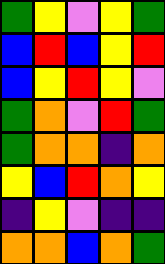[["green", "yellow", "violet", "yellow", "green"], ["blue", "red", "blue", "yellow", "red"], ["blue", "yellow", "red", "yellow", "violet"], ["green", "orange", "violet", "red", "green"], ["green", "orange", "orange", "indigo", "orange"], ["yellow", "blue", "red", "orange", "yellow"], ["indigo", "yellow", "violet", "indigo", "indigo"], ["orange", "orange", "blue", "orange", "green"]]